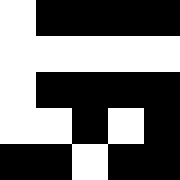[["white", "black", "black", "black", "black"], ["white", "white", "white", "white", "white"], ["white", "black", "black", "black", "black"], ["white", "white", "black", "white", "black"], ["black", "black", "white", "black", "black"]]